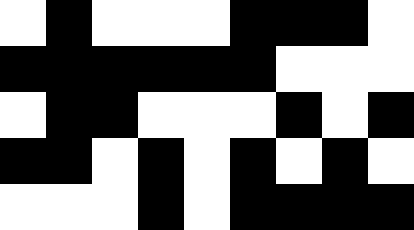[["white", "black", "white", "white", "white", "black", "black", "black", "white"], ["black", "black", "black", "black", "black", "black", "white", "white", "white"], ["white", "black", "black", "white", "white", "white", "black", "white", "black"], ["black", "black", "white", "black", "white", "black", "white", "black", "white"], ["white", "white", "white", "black", "white", "black", "black", "black", "black"]]